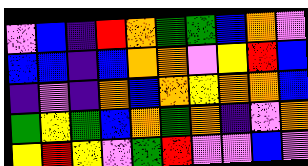[["violet", "blue", "indigo", "red", "orange", "green", "green", "blue", "orange", "violet"], ["blue", "blue", "indigo", "blue", "orange", "orange", "violet", "yellow", "red", "blue"], ["indigo", "violet", "indigo", "orange", "blue", "orange", "yellow", "orange", "orange", "blue"], ["green", "yellow", "green", "blue", "orange", "green", "orange", "indigo", "violet", "orange"], ["yellow", "red", "yellow", "violet", "green", "red", "violet", "violet", "blue", "violet"]]